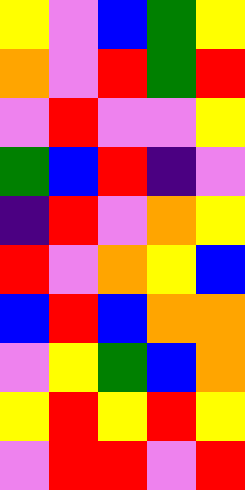[["yellow", "violet", "blue", "green", "yellow"], ["orange", "violet", "red", "green", "red"], ["violet", "red", "violet", "violet", "yellow"], ["green", "blue", "red", "indigo", "violet"], ["indigo", "red", "violet", "orange", "yellow"], ["red", "violet", "orange", "yellow", "blue"], ["blue", "red", "blue", "orange", "orange"], ["violet", "yellow", "green", "blue", "orange"], ["yellow", "red", "yellow", "red", "yellow"], ["violet", "red", "red", "violet", "red"]]